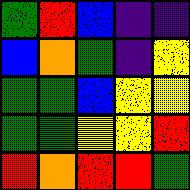[["green", "red", "blue", "indigo", "indigo"], ["blue", "orange", "green", "indigo", "yellow"], ["green", "green", "blue", "yellow", "yellow"], ["green", "green", "yellow", "yellow", "red"], ["red", "orange", "red", "red", "green"]]